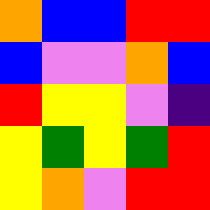[["orange", "blue", "blue", "red", "red"], ["blue", "violet", "violet", "orange", "blue"], ["red", "yellow", "yellow", "violet", "indigo"], ["yellow", "green", "yellow", "green", "red"], ["yellow", "orange", "violet", "red", "red"]]